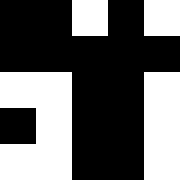[["black", "black", "white", "black", "white"], ["black", "black", "black", "black", "black"], ["white", "white", "black", "black", "white"], ["black", "white", "black", "black", "white"], ["white", "white", "black", "black", "white"]]